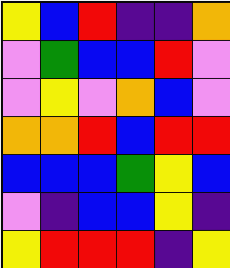[["yellow", "blue", "red", "indigo", "indigo", "orange"], ["violet", "green", "blue", "blue", "red", "violet"], ["violet", "yellow", "violet", "orange", "blue", "violet"], ["orange", "orange", "red", "blue", "red", "red"], ["blue", "blue", "blue", "green", "yellow", "blue"], ["violet", "indigo", "blue", "blue", "yellow", "indigo"], ["yellow", "red", "red", "red", "indigo", "yellow"]]